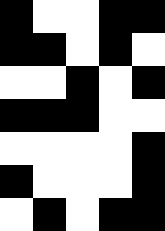[["black", "white", "white", "black", "black"], ["black", "black", "white", "black", "white"], ["white", "white", "black", "white", "black"], ["black", "black", "black", "white", "white"], ["white", "white", "white", "white", "black"], ["black", "white", "white", "white", "black"], ["white", "black", "white", "black", "black"]]